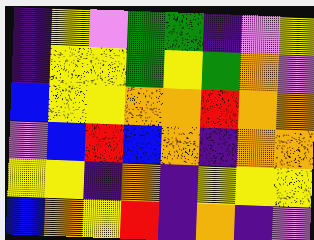[["indigo", "yellow", "violet", "green", "green", "indigo", "violet", "yellow"], ["indigo", "yellow", "yellow", "green", "yellow", "green", "orange", "violet"], ["blue", "yellow", "yellow", "orange", "orange", "red", "orange", "orange"], ["violet", "blue", "red", "blue", "orange", "indigo", "orange", "orange"], ["yellow", "yellow", "indigo", "orange", "indigo", "yellow", "yellow", "yellow"], ["blue", "orange", "yellow", "red", "indigo", "orange", "indigo", "violet"]]